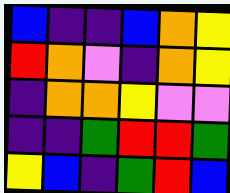[["blue", "indigo", "indigo", "blue", "orange", "yellow"], ["red", "orange", "violet", "indigo", "orange", "yellow"], ["indigo", "orange", "orange", "yellow", "violet", "violet"], ["indigo", "indigo", "green", "red", "red", "green"], ["yellow", "blue", "indigo", "green", "red", "blue"]]